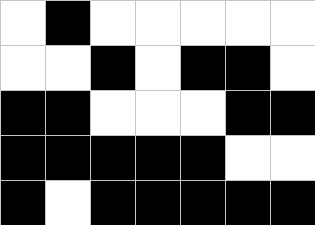[["white", "black", "white", "white", "white", "white", "white"], ["white", "white", "black", "white", "black", "black", "white"], ["black", "black", "white", "white", "white", "black", "black"], ["black", "black", "black", "black", "black", "white", "white"], ["black", "white", "black", "black", "black", "black", "black"]]